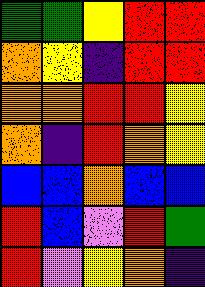[["green", "green", "yellow", "red", "red"], ["orange", "yellow", "indigo", "red", "red"], ["orange", "orange", "red", "red", "yellow"], ["orange", "indigo", "red", "orange", "yellow"], ["blue", "blue", "orange", "blue", "blue"], ["red", "blue", "violet", "red", "green"], ["red", "violet", "yellow", "orange", "indigo"]]